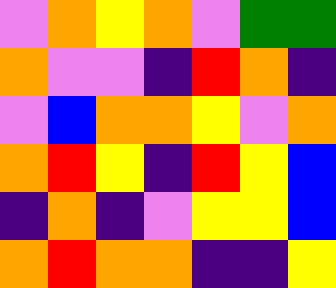[["violet", "orange", "yellow", "orange", "violet", "green", "green"], ["orange", "violet", "violet", "indigo", "red", "orange", "indigo"], ["violet", "blue", "orange", "orange", "yellow", "violet", "orange"], ["orange", "red", "yellow", "indigo", "red", "yellow", "blue"], ["indigo", "orange", "indigo", "violet", "yellow", "yellow", "blue"], ["orange", "red", "orange", "orange", "indigo", "indigo", "yellow"]]